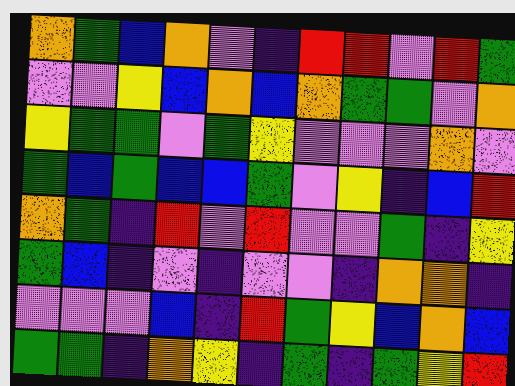[["orange", "green", "blue", "orange", "violet", "indigo", "red", "red", "violet", "red", "green"], ["violet", "violet", "yellow", "blue", "orange", "blue", "orange", "green", "green", "violet", "orange"], ["yellow", "green", "green", "violet", "green", "yellow", "violet", "violet", "violet", "orange", "violet"], ["green", "blue", "green", "blue", "blue", "green", "violet", "yellow", "indigo", "blue", "red"], ["orange", "green", "indigo", "red", "violet", "red", "violet", "violet", "green", "indigo", "yellow"], ["green", "blue", "indigo", "violet", "indigo", "violet", "violet", "indigo", "orange", "orange", "indigo"], ["violet", "violet", "violet", "blue", "indigo", "red", "green", "yellow", "blue", "orange", "blue"], ["green", "green", "indigo", "orange", "yellow", "indigo", "green", "indigo", "green", "yellow", "red"]]